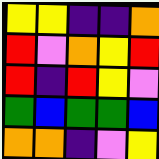[["yellow", "yellow", "indigo", "indigo", "orange"], ["red", "violet", "orange", "yellow", "red"], ["red", "indigo", "red", "yellow", "violet"], ["green", "blue", "green", "green", "blue"], ["orange", "orange", "indigo", "violet", "yellow"]]